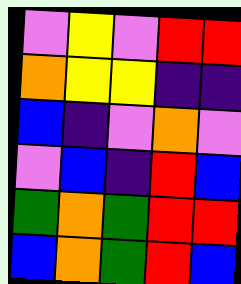[["violet", "yellow", "violet", "red", "red"], ["orange", "yellow", "yellow", "indigo", "indigo"], ["blue", "indigo", "violet", "orange", "violet"], ["violet", "blue", "indigo", "red", "blue"], ["green", "orange", "green", "red", "red"], ["blue", "orange", "green", "red", "blue"]]